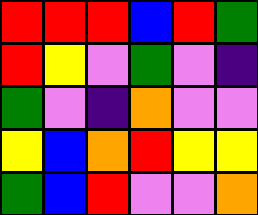[["red", "red", "red", "blue", "red", "green"], ["red", "yellow", "violet", "green", "violet", "indigo"], ["green", "violet", "indigo", "orange", "violet", "violet"], ["yellow", "blue", "orange", "red", "yellow", "yellow"], ["green", "blue", "red", "violet", "violet", "orange"]]